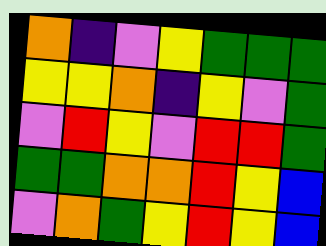[["orange", "indigo", "violet", "yellow", "green", "green", "green"], ["yellow", "yellow", "orange", "indigo", "yellow", "violet", "green"], ["violet", "red", "yellow", "violet", "red", "red", "green"], ["green", "green", "orange", "orange", "red", "yellow", "blue"], ["violet", "orange", "green", "yellow", "red", "yellow", "blue"]]